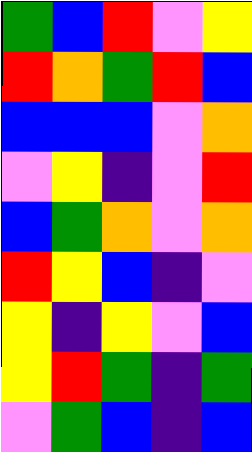[["green", "blue", "red", "violet", "yellow"], ["red", "orange", "green", "red", "blue"], ["blue", "blue", "blue", "violet", "orange"], ["violet", "yellow", "indigo", "violet", "red"], ["blue", "green", "orange", "violet", "orange"], ["red", "yellow", "blue", "indigo", "violet"], ["yellow", "indigo", "yellow", "violet", "blue"], ["yellow", "red", "green", "indigo", "green"], ["violet", "green", "blue", "indigo", "blue"]]